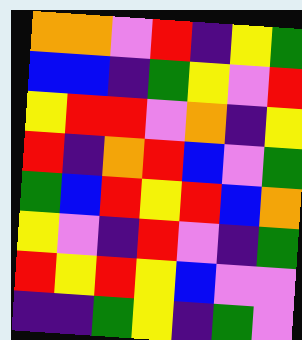[["orange", "orange", "violet", "red", "indigo", "yellow", "green"], ["blue", "blue", "indigo", "green", "yellow", "violet", "red"], ["yellow", "red", "red", "violet", "orange", "indigo", "yellow"], ["red", "indigo", "orange", "red", "blue", "violet", "green"], ["green", "blue", "red", "yellow", "red", "blue", "orange"], ["yellow", "violet", "indigo", "red", "violet", "indigo", "green"], ["red", "yellow", "red", "yellow", "blue", "violet", "violet"], ["indigo", "indigo", "green", "yellow", "indigo", "green", "violet"]]